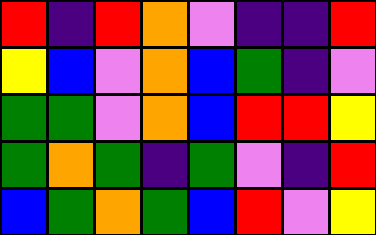[["red", "indigo", "red", "orange", "violet", "indigo", "indigo", "red"], ["yellow", "blue", "violet", "orange", "blue", "green", "indigo", "violet"], ["green", "green", "violet", "orange", "blue", "red", "red", "yellow"], ["green", "orange", "green", "indigo", "green", "violet", "indigo", "red"], ["blue", "green", "orange", "green", "blue", "red", "violet", "yellow"]]